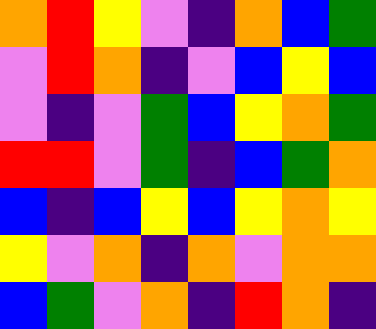[["orange", "red", "yellow", "violet", "indigo", "orange", "blue", "green"], ["violet", "red", "orange", "indigo", "violet", "blue", "yellow", "blue"], ["violet", "indigo", "violet", "green", "blue", "yellow", "orange", "green"], ["red", "red", "violet", "green", "indigo", "blue", "green", "orange"], ["blue", "indigo", "blue", "yellow", "blue", "yellow", "orange", "yellow"], ["yellow", "violet", "orange", "indigo", "orange", "violet", "orange", "orange"], ["blue", "green", "violet", "orange", "indigo", "red", "orange", "indigo"]]